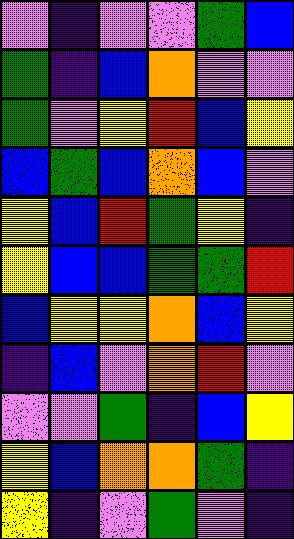[["violet", "indigo", "violet", "violet", "green", "blue"], ["green", "indigo", "blue", "orange", "violet", "violet"], ["green", "violet", "yellow", "red", "blue", "yellow"], ["blue", "green", "blue", "orange", "blue", "violet"], ["yellow", "blue", "red", "green", "yellow", "indigo"], ["yellow", "blue", "blue", "green", "green", "red"], ["blue", "yellow", "yellow", "orange", "blue", "yellow"], ["indigo", "blue", "violet", "orange", "red", "violet"], ["violet", "violet", "green", "indigo", "blue", "yellow"], ["yellow", "blue", "orange", "orange", "green", "indigo"], ["yellow", "indigo", "violet", "green", "violet", "indigo"]]